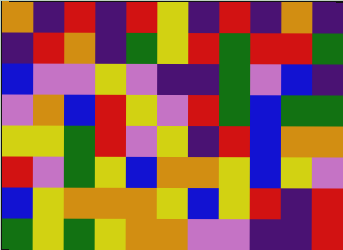[["orange", "indigo", "red", "indigo", "red", "yellow", "indigo", "red", "indigo", "orange", "indigo"], ["indigo", "red", "orange", "indigo", "green", "yellow", "red", "green", "red", "red", "green"], ["blue", "violet", "violet", "yellow", "violet", "indigo", "indigo", "green", "violet", "blue", "indigo"], ["violet", "orange", "blue", "red", "yellow", "violet", "red", "green", "blue", "green", "green"], ["yellow", "yellow", "green", "red", "violet", "yellow", "indigo", "red", "blue", "orange", "orange"], ["red", "violet", "green", "yellow", "blue", "orange", "orange", "yellow", "blue", "yellow", "violet"], ["blue", "yellow", "orange", "orange", "orange", "yellow", "blue", "yellow", "red", "indigo", "red"], ["green", "yellow", "green", "yellow", "orange", "orange", "violet", "violet", "indigo", "indigo", "red"]]